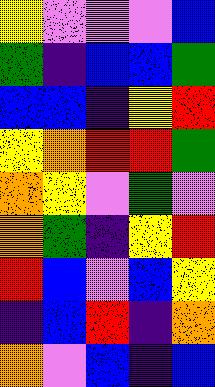[["yellow", "violet", "violet", "violet", "blue"], ["green", "indigo", "blue", "blue", "green"], ["blue", "blue", "indigo", "yellow", "red"], ["yellow", "orange", "red", "red", "green"], ["orange", "yellow", "violet", "green", "violet"], ["orange", "green", "indigo", "yellow", "red"], ["red", "blue", "violet", "blue", "yellow"], ["indigo", "blue", "red", "indigo", "orange"], ["orange", "violet", "blue", "indigo", "blue"]]